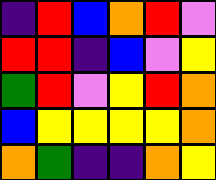[["indigo", "red", "blue", "orange", "red", "violet"], ["red", "red", "indigo", "blue", "violet", "yellow"], ["green", "red", "violet", "yellow", "red", "orange"], ["blue", "yellow", "yellow", "yellow", "yellow", "orange"], ["orange", "green", "indigo", "indigo", "orange", "yellow"]]